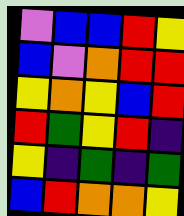[["violet", "blue", "blue", "red", "yellow"], ["blue", "violet", "orange", "red", "red"], ["yellow", "orange", "yellow", "blue", "red"], ["red", "green", "yellow", "red", "indigo"], ["yellow", "indigo", "green", "indigo", "green"], ["blue", "red", "orange", "orange", "yellow"]]